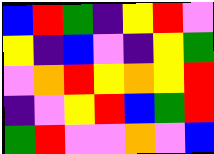[["blue", "red", "green", "indigo", "yellow", "red", "violet"], ["yellow", "indigo", "blue", "violet", "indigo", "yellow", "green"], ["violet", "orange", "red", "yellow", "orange", "yellow", "red"], ["indigo", "violet", "yellow", "red", "blue", "green", "red"], ["green", "red", "violet", "violet", "orange", "violet", "blue"]]